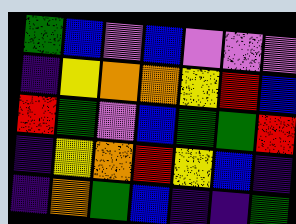[["green", "blue", "violet", "blue", "violet", "violet", "violet"], ["indigo", "yellow", "orange", "orange", "yellow", "red", "blue"], ["red", "green", "violet", "blue", "green", "green", "red"], ["indigo", "yellow", "orange", "red", "yellow", "blue", "indigo"], ["indigo", "orange", "green", "blue", "indigo", "indigo", "green"]]